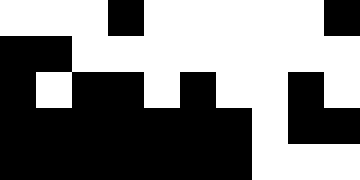[["white", "white", "white", "black", "white", "white", "white", "white", "white", "black"], ["black", "black", "white", "white", "white", "white", "white", "white", "white", "white"], ["black", "white", "black", "black", "white", "black", "white", "white", "black", "white"], ["black", "black", "black", "black", "black", "black", "black", "white", "black", "black"], ["black", "black", "black", "black", "black", "black", "black", "white", "white", "white"]]